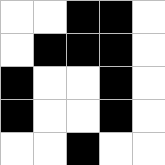[["white", "white", "black", "black", "white"], ["white", "black", "black", "black", "white"], ["black", "white", "white", "black", "white"], ["black", "white", "white", "black", "white"], ["white", "white", "black", "white", "white"]]